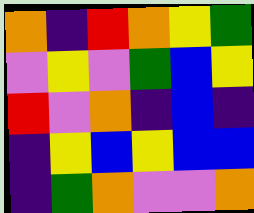[["orange", "indigo", "red", "orange", "yellow", "green"], ["violet", "yellow", "violet", "green", "blue", "yellow"], ["red", "violet", "orange", "indigo", "blue", "indigo"], ["indigo", "yellow", "blue", "yellow", "blue", "blue"], ["indigo", "green", "orange", "violet", "violet", "orange"]]